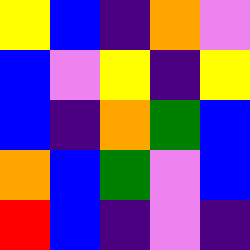[["yellow", "blue", "indigo", "orange", "violet"], ["blue", "violet", "yellow", "indigo", "yellow"], ["blue", "indigo", "orange", "green", "blue"], ["orange", "blue", "green", "violet", "blue"], ["red", "blue", "indigo", "violet", "indigo"]]